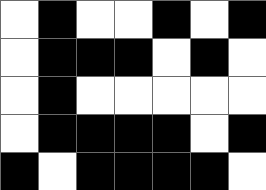[["white", "black", "white", "white", "black", "white", "black"], ["white", "black", "black", "black", "white", "black", "white"], ["white", "black", "white", "white", "white", "white", "white"], ["white", "black", "black", "black", "black", "white", "black"], ["black", "white", "black", "black", "black", "black", "white"]]